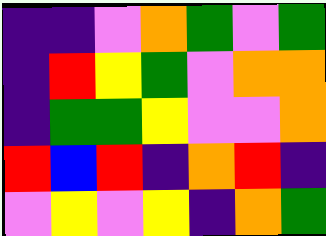[["indigo", "indigo", "violet", "orange", "green", "violet", "green"], ["indigo", "red", "yellow", "green", "violet", "orange", "orange"], ["indigo", "green", "green", "yellow", "violet", "violet", "orange"], ["red", "blue", "red", "indigo", "orange", "red", "indigo"], ["violet", "yellow", "violet", "yellow", "indigo", "orange", "green"]]